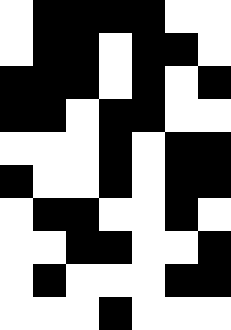[["white", "black", "black", "black", "black", "white", "white"], ["white", "black", "black", "white", "black", "black", "white"], ["black", "black", "black", "white", "black", "white", "black"], ["black", "black", "white", "black", "black", "white", "white"], ["white", "white", "white", "black", "white", "black", "black"], ["black", "white", "white", "black", "white", "black", "black"], ["white", "black", "black", "white", "white", "black", "white"], ["white", "white", "black", "black", "white", "white", "black"], ["white", "black", "white", "white", "white", "black", "black"], ["white", "white", "white", "black", "white", "white", "white"]]